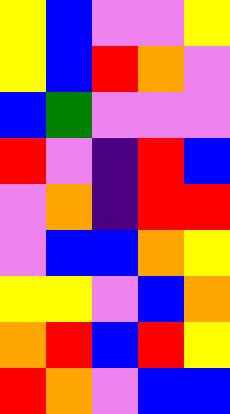[["yellow", "blue", "violet", "violet", "yellow"], ["yellow", "blue", "red", "orange", "violet"], ["blue", "green", "violet", "violet", "violet"], ["red", "violet", "indigo", "red", "blue"], ["violet", "orange", "indigo", "red", "red"], ["violet", "blue", "blue", "orange", "yellow"], ["yellow", "yellow", "violet", "blue", "orange"], ["orange", "red", "blue", "red", "yellow"], ["red", "orange", "violet", "blue", "blue"]]